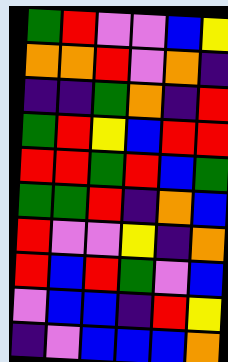[["green", "red", "violet", "violet", "blue", "yellow"], ["orange", "orange", "red", "violet", "orange", "indigo"], ["indigo", "indigo", "green", "orange", "indigo", "red"], ["green", "red", "yellow", "blue", "red", "red"], ["red", "red", "green", "red", "blue", "green"], ["green", "green", "red", "indigo", "orange", "blue"], ["red", "violet", "violet", "yellow", "indigo", "orange"], ["red", "blue", "red", "green", "violet", "blue"], ["violet", "blue", "blue", "indigo", "red", "yellow"], ["indigo", "violet", "blue", "blue", "blue", "orange"]]